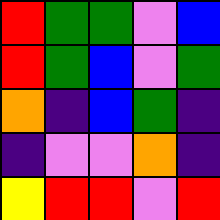[["red", "green", "green", "violet", "blue"], ["red", "green", "blue", "violet", "green"], ["orange", "indigo", "blue", "green", "indigo"], ["indigo", "violet", "violet", "orange", "indigo"], ["yellow", "red", "red", "violet", "red"]]